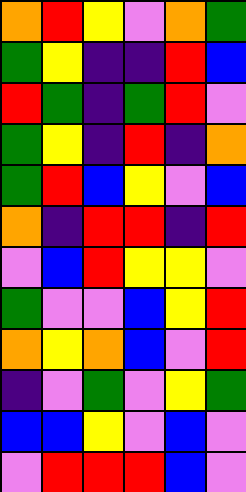[["orange", "red", "yellow", "violet", "orange", "green"], ["green", "yellow", "indigo", "indigo", "red", "blue"], ["red", "green", "indigo", "green", "red", "violet"], ["green", "yellow", "indigo", "red", "indigo", "orange"], ["green", "red", "blue", "yellow", "violet", "blue"], ["orange", "indigo", "red", "red", "indigo", "red"], ["violet", "blue", "red", "yellow", "yellow", "violet"], ["green", "violet", "violet", "blue", "yellow", "red"], ["orange", "yellow", "orange", "blue", "violet", "red"], ["indigo", "violet", "green", "violet", "yellow", "green"], ["blue", "blue", "yellow", "violet", "blue", "violet"], ["violet", "red", "red", "red", "blue", "violet"]]